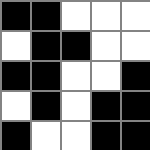[["black", "black", "white", "white", "white"], ["white", "black", "black", "white", "white"], ["black", "black", "white", "white", "black"], ["white", "black", "white", "black", "black"], ["black", "white", "white", "black", "black"]]